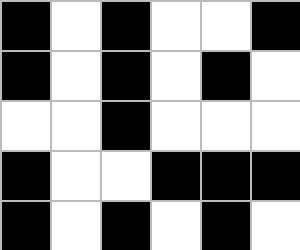[["black", "white", "black", "white", "white", "black"], ["black", "white", "black", "white", "black", "white"], ["white", "white", "black", "white", "white", "white"], ["black", "white", "white", "black", "black", "black"], ["black", "white", "black", "white", "black", "white"]]